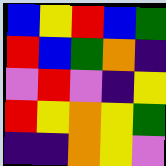[["blue", "yellow", "red", "blue", "green"], ["red", "blue", "green", "orange", "indigo"], ["violet", "red", "violet", "indigo", "yellow"], ["red", "yellow", "orange", "yellow", "green"], ["indigo", "indigo", "orange", "yellow", "violet"]]